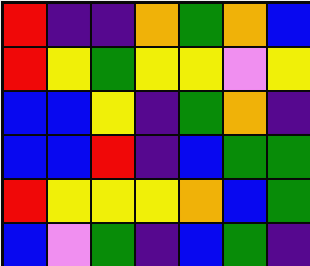[["red", "indigo", "indigo", "orange", "green", "orange", "blue"], ["red", "yellow", "green", "yellow", "yellow", "violet", "yellow"], ["blue", "blue", "yellow", "indigo", "green", "orange", "indigo"], ["blue", "blue", "red", "indigo", "blue", "green", "green"], ["red", "yellow", "yellow", "yellow", "orange", "blue", "green"], ["blue", "violet", "green", "indigo", "blue", "green", "indigo"]]